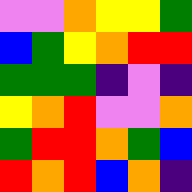[["violet", "violet", "orange", "yellow", "yellow", "green"], ["blue", "green", "yellow", "orange", "red", "red"], ["green", "green", "green", "indigo", "violet", "indigo"], ["yellow", "orange", "red", "violet", "violet", "orange"], ["green", "red", "red", "orange", "green", "blue"], ["red", "orange", "red", "blue", "orange", "indigo"]]